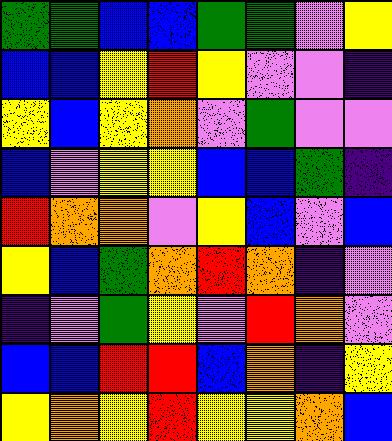[["green", "green", "blue", "blue", "green", "green", "violet", "yellow"], ["blue", "blue", "yellow", "red", "yellow", "violet", "violet", "indigo"], ["yellow", "blue", "yellow", "orange", "violet", "green", "violet", "violet"], ["blue", "violet", "yellow", "yellow", "blue", "blue", "green", "indigo"], ["red", "orange", "orange", "violet", "yellow", "blue", "violet", "blue"], ["yellow", "blue", "green", "orange", "red", "orange", "indigo", "violet"], ["indigo", "violet", "green", "yellow", "violet", "red", "orange", "violet"], ["blue", "blue", "red", "red", "blue", "orange", "indigo", "yellow"], ["yellow", "orange", "yellow", "red", "yellow", "yellow", "orange", "blue"]]